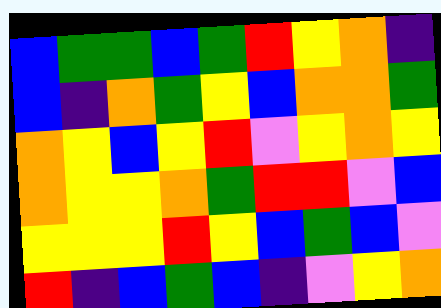[["blue", "green", "green", "blue", "green", "red", "yellow", "orange", "indigo"], ["blue", "indigo", "orange", "green", "yellow", "blue", "orange", "orange", "green"], ["orange", "yellow", "blue", "yellow", "red", "violet", "yellow", "orange", "yellow"], ["orange", "yellow", "yellow", "orange", "green", "red", "red", "violet", "blue"], ["yellow", "yellow", "yellow", "red", "yellow", "blue", "green", "blue", "violet"], ["red", "indigo", "blue", "green", "blue", "indigo", "violet", "yellow", "orange"]]